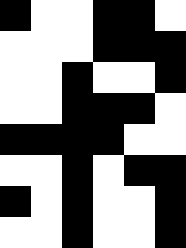[["black", "white", "white", "black", "black", "white"], ["white", "white", "white", "black", "black", "black"], ["white", "white", "black", "white", "white", "black"], ["white", "white", "black", "black", "black", "white"], ["black", "black", "black", "black", "white", "white"], ["white", "white", "black", "white", "black", "black"], ["black", "white", "black", "white", "white", "black"], ["white", "white", "black", "white", "white", "black"]]